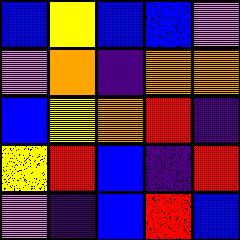[["blue", "yellow", "blue", "blue", "violet"], ["violet", "orange", "indigo", "orange", "orange"], ["blue", "yellow", "orange", "red", "indigo"], ["yellow", "red", "blue", "indigo", "red"], ["violet", "indigo", "blue", "red", "blue"]]